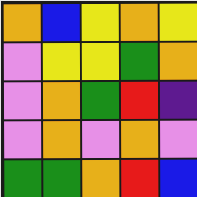[["orange", "blue", "yellow", "orange", "yellow"], ["violet", "yellow", "yellow", "green", "orange"], ["violet", "orange", "green", "red", "indigo"], ["violet", "orange", "violet", "orange", "violet"], ["green", "green", "orange", "red", "blue"]]